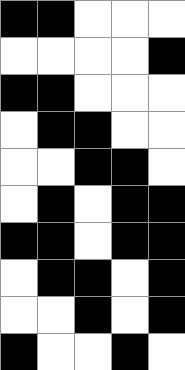[["black", "black", "white", "white", "white"], ["white", "white", "white", "white", "black"], ["black", "black", "white", "white", "white"], ["white", "black", "black", "white", "white"], ["white", "white", "black", "black", "white"], ["white", "black", "white", "black", "black"], ["black", "black", "white", "black", "black"], ["white", "black", "black", "white", "black"], ["white", "white", "black", "white", "black"], ["black", "white", "white", "black", "white"]]